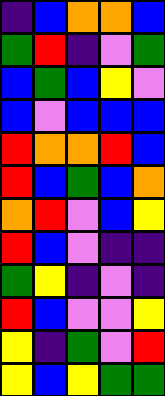[["indigo", "blue", "orange", "orange", "blue"], ["green", "red", "indigo", "violet", "green"], ["blue", "green", "blue", "yellow", "violet"], ["blue", "violet", "blue", "blue", "blue"], ["red", "orange", "orange", "red", "blue"], ["red", "blue", "green", "blue", "orange"], ["orange", "red", "violet", "blue", "yellow"], ["red", "blue", "violet", "indigo", "indigo"], ["green", "yellow", "indigo", "violet", "indigo"], ["red", "blue", "violet", "violet", "yellow"], ["yellow", "indigo", "green", "violet", "red"], ["yellow", "blue", "yellow", "green", "green"]]